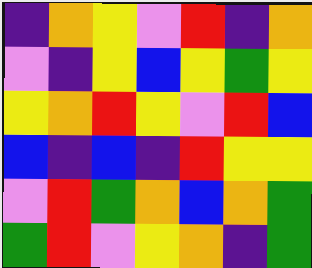[["indigo", "orange", "yellow", "violet", "red", "indigo", "orange"], ["violet", "indigo", "yellow", "blue", "yellow", "green", "yellow"], ["yellow", "orange", "red", "yellow", "violet", "red", "blue"], ["blue", "indigo", "blue", "indigo", "red", "yellow", "yellow"], ["violet", "red", "green", "orange", "blue", "orange", "green"], ["green", "red", "violet", "yellow", "orange", "indigo", "green"]]